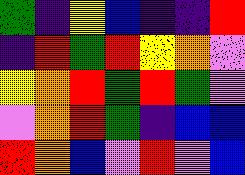[["green", "indigo", "yellow", "blue", "indigo", "indigo", "red"], ["indigo", "red", "green", "red", "yellow", "orange", "violet"], ["yellow", "orange", "red", "green", "red", "green", "violet"], ["violet", "orange", "red", "green", "indigo", "blue", "blue"], ["red", "orange", "blue", "violet", "red", "violet", "blue"]]